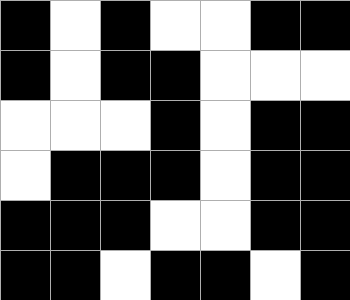[["black", "white", "black", "white", "white", "black", "black"], ["black", "white", "black", "black", "white", "white", "white"], ["white", "white", "white", "black", "white", "black", "black"], ["white", "black", "black", "black", "white", "black", "black"], ["black", "black", "black", "white", "white", "black", "black"], ["black", "black", "white", "black", "black", "white", "black"]]